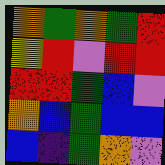[["orange", "green", "orange", "green", "red"], ["yellow", "red", "violet", "red", "red"], ["red", "red", "green", "blue", "violet"], ["orange", "blue", "green", "blue", "blue"], ["blue", "indigo", "green", "orange", "violet"]]